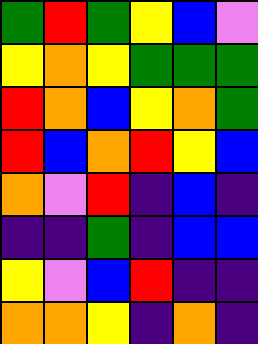[["green", "red", "green", "yellow", "blue", "violet"], ["yellow", "orange", "yellow", "green", "green", "green"], ["red", "orange", "blue", "yellow", "orange", "green"], ["red", "blue", "orange", "red", "yellow", "blue"], ["orange", "violet", "red", "indigo", "blue", "indigo"], ["indigo", "indigo", "green", "indigo", "blue", "blue"], ["yellow", "violet", "blue", "red", "indigo", "indigo"], ["orange", "orange", "yellow", "indigo", "orange", "indigo"]]